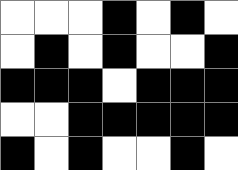[["white", "white", "white", "black", "white", "black", "white"], ["white", "black", "white", "black", "white", "white", "black"], ["black", "black", "black", "white", "black", "black", "black"], ["white", "white", "black", "black", "black", "black", "black"], ["black", "white", "black", "white", "white", "black", "white"]]